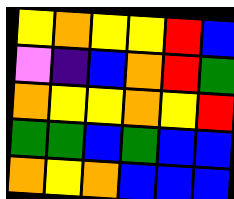[["yellow", "orange", "yellow", "yellow", "red", "blue"], ["violet", "indigo", "blue", "orange", "red", "green"], ["orange", "yellow", "yellow", "orange", "yellow", "red"], ["green", "green", "blue", "green", "blue", "blue"], ["orange", "yellow", "orange", "blue", "blue", "blue"]]